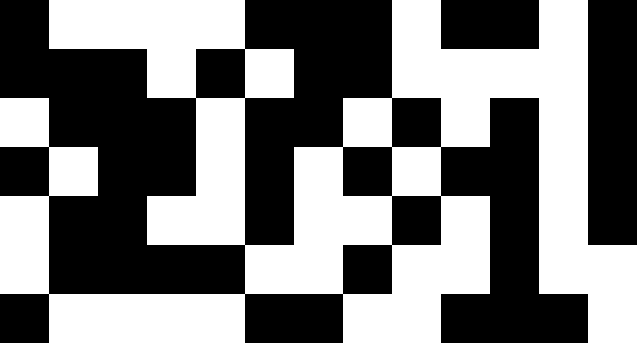[["black", "white", "white", "white", "white", "black", "black", "black", "white", "black", "black", "white", "black"], ["black", "black", "black", "white", "black", "white", "black", "black", "white", "white", "white", "white", "black"], ["white", "black", "black", "black", "white", "black", "black", "white", "black", "white", "black", "white", "black"], ["black", "white", "black", "black", "white", "black", "white", "black", "white", "black", "black", "white", "black"], ["white", "black", "black", "white", "white", "black", "white", "white", "black", "white", "black", "white", "black"], ["white", "black", "black", "black", "black", "white", "white", "black", "white", "white", "black", "white", "white"], ["black", "white", "white", "white", "white", "black", "black", "white", "white", "black", "black", "black", "white"]]